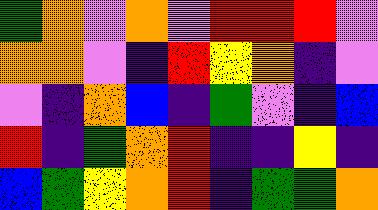[["green", "orange", "violet", "orange", "violet", "red", "red", "red", "violet"], ["orange", "orange", "violet", "indigo", "red", "yellow", "orange", "indigo", "violet"], ["violet", "indigo", "orange", "blue", "indigo", "green", "violet", "indigo", "blue"], ["red", "indigo", "green", "orange", "red", "indigo", "indigo", "yellow", "indigo"], ["blue", "green", "yellow", "orange", "red", "indigo", "green", "green", "orange"]]